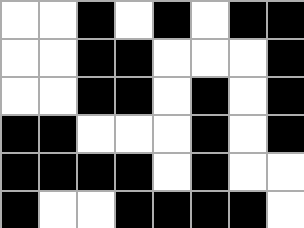[["white", "white", "black", "white", "black", "white", "black", "black"], ["white", "white", "black", "black", "white", "white", "white", "black"], ["white", "white", "black", "black", "white", "black", "white", "black"], ["black", "black", "white", "white", "white", "black", "white", "black"], ["black", "black", "black", "black", "white", "black", "white", "white"], ["black", "white", "white", "black", "black", "black", "black", "white"]]